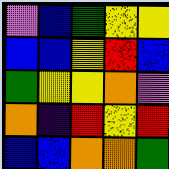[["violet", "blue", "green", "yellow", "yellow"], ["blue", "blue", "yellow", "red", "blue"], ["green", "yellow", "yellow", "orange", "violet"], ["orange", "indigo", "red", "yellow", "red"], ["blue", "blue", "orange", "orange", "green"]]